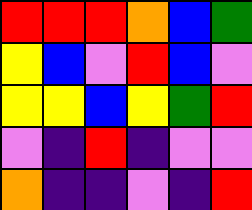[["red", "red", "red", "orange", "blue", "green"], ["yellow", "blue", "violet", "red", "blue", "violet"], ["yellow", "yellow", "blue", "yellow", "green", "red"], ["violet", "indigo", "red", "indigo", "violet", "violet"], ["orange", "indigo", "indigo", "violet", "indigo", "red"]]